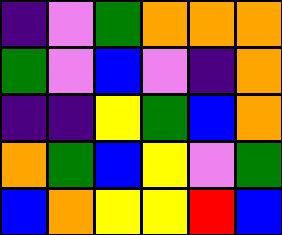[["indigo", "violet", "green", "orange", "orange", "orange"], ["green", "violet", "blue", "violet", "indigo", "orange"], ["indigo", "indigo", "yellow", "green", "blue", "orange"], ["orange", "green", "blue", "yellow", "violet", "green"], ["blue", "orange", "yellow", "yellow", "red", "blue"]]